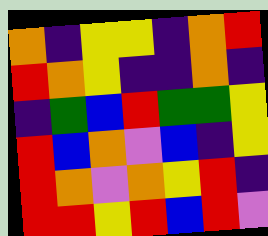[["orange", "indigo", "yellow", "yellow", "indigo", "orange", "red"], ["red", "orange", "yellow", "indigo", "indigo", "orange", "indigo"], ["indigo", "green", "blue", "red", "green", "green", "yellow"], ["red", "blue", "orange", "violet", "blue", "indigo", "yellow"], ["red", "orange", "violet", "orange", "yellow", "red", "indigo"], ["red", "red", "yellow", "red", "blue", "red", "violet"]]